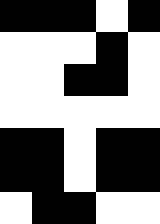[["black", "black", "black", "white", "black"], ["white", "white", "white", "black", "white"], ["white", "white", "black", "black", "white"], ["white", "white", "white", "white", "white"], ["black", "black", "white", "black", "black"], ["black", "black", "white", "black", "black"], ["white", "black", "black", "white", "white"]]